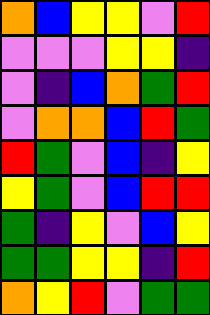[["orange", "blue", "yellow", "yellow", "violet", "red"], ["violet", "violet", "violet", "yellow", "yellow", "indigo"], ["violet", "indigo", "blue", "orange", "green", "red"], ["violet", "orange", "orange", "blue", "red", "green"], ["red", "green", "violet", "blue", "indigo", "yellow"], ["yellow", "green", "violet", "blue", "red", "red"], ["green", "indigo", "yellow", "violet", "blue", "yellow"], ["green", "green", "yellow", "yellow", "indigo", "red"], ["orange", "yellow", "red", "violet", "green", "green"]]